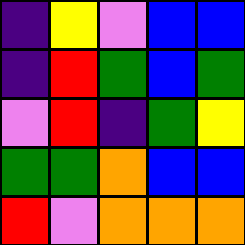[["indigo", "yellow", "violet", "blue", "blue"], ["indigo", "red", "green", "blue", "green"], ["violet", "red", "indigo", "green", "yellow"], ["green", "green", "orange", "blue", "blue"], ["red", "violet", "orange", "orange", "orange"]]